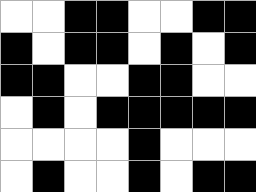[["white", "white", "black", "black", "white", "white", "black", "black"], ["black", "white", "black", "black", "white", "black", "white", "black"], ["black", "black", "white", "white", "black", "black", "white", "white"], ["white", "black", "white", "black", "black", "black", "black", "black"], ["white", "white", "white", "white", "black", "white", "white", "white"], ["white", "black", "white", "white", "black", "white", "black", "black"]]